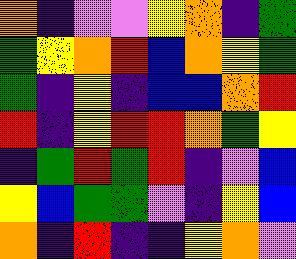[["orange", "indigo", "violet", "violet", "yellow", "orange", "indigo", "green"], ["green", "yellow", "orange", "red", "blue", "orange", "yellow", "green"], ["green", "indigo", "yellow", "indigo", "blue", "blue", "orange", "red"], ["red", "indigo", "yellow", "red", "red", "orange", "green", "yellow"], ["indigo", "green", "red", "green", "red", "indigo", "violet", "blue"], ["yellow", "blue", "green", "green", "violet", "indigo", "yellow", "blue"], ["orange", "indigo", "red", "indigo", "indigo", "yellow", "orange", "violet"]]